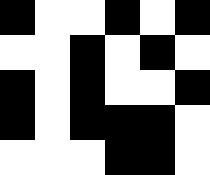[["black", "white", "white", "black", "white", "black"], ["white", "white", "black", "white", "black", "white"], ["black", "white", "black", "white", "white", "black"], ["black", "white", "black", "black", "black", "white"], ["white", "white", "white", "black", "black", "white"]]